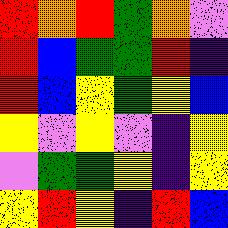[["red", "orange", "red", "green", "orange", "violet"], ["red", "blue", "green", "green", "red", "indigo"], ["red", "blue", "yellow", "green", "yellow", "blue"], ["yellow", "violet", "yellow", "violet", "indigo", "yellow"], ["violet", "green", "green", "yellow", "indigo", "yellow"], ["yellow", "red", "yellow", "indigo", "red", "blue"]]